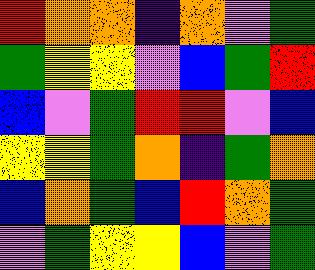[["red", "orange", "orange", "indigo", "orange", "violet", "green"], ["green", "yellow", "yellow", "violet", "blue", "green", "red"], ["blue", "violet", "green", "red", "red", "violet", "blue"], ["yellow", "yellow", "green", "orange", "indigo", "green", "orange"], ["blue", "orange", "green", "blue", "red", "orange", "green"], ["violet", "green", "yellow", "yellow", "blue", "violet", "green"]]